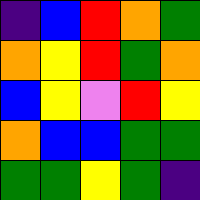[["indigo", "blue", "red", "orange", "green"], ["orange", "yellow", "red", "green", "orange"], ["blue", "yellow", "violet", "red", "yellow"], ["orange", "blue", "blue", "green", "green"], ["green", "green", "yellow", "green", "indigo"]]